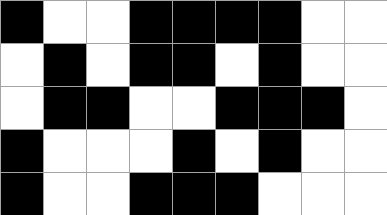[["black", "white", "white", "black", "black", "black", "black", "white", "white"], ["white", "black", "white", "black", "black", "white", "black", "white", "white"], ["white", "black", "black", "white", "white", "black", "black", "black", "white"], ["black", "white", "white", "white", "black", "white", "black", "white", "white"], ["black", "white", "white", "black", "black", "black", "white", "white", "white"]]